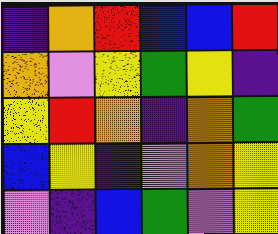[["indigo", "orange", "red", "blue", "blue", "red"], ["orange", "violet", "yellow", "green", "yellow", "indigo"], ["yellow", "red", "orange", "indigo", "orange", "green"], ["blue", "yellow", "indigo", "violet", "orange", "yellow"], ["violet", "indigo", "blue", "green", "violet", "yellow"]]